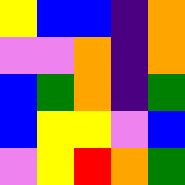[["yellow", "blue", "blue", "indigo", "orange"], ["violet", "violet", "orange", "indigo", "orange"], ["blue", "green", "orange", "indigo", "green"], ["blue", "yellow", "yellow", "violet", "blue"], ["violet", "yellow", "red", "orange", "green"]]